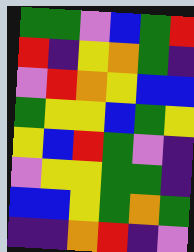[["green", "green", "violet", "blue", "green", "red"], ["red", "indigo", "yellow", "orange", "green", "indigo"], ["violet", "red", "orange", "yellow", "blue", "blue"], ["green", "yellow", "yellow", "blue", "green", "yellow"], ["yellow", "blue", "red", "green", "violet", "indigo"], ["violet", "yellow", "yellow", "green", "green", "indigo"], ["blue", "blue", "yellow", "green", "orange", "green"], ["indigo", "indigo", "orange", "red", "indigo", "violet"]]